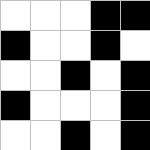[["white", "white", "white", "black", "black"], ["black", "white", "white", "black", "white"], ["white", "white", "black", "white", "black"], ["black", "white", "white", "white", "black"], ["white", "white", "black", "white", "black"]]